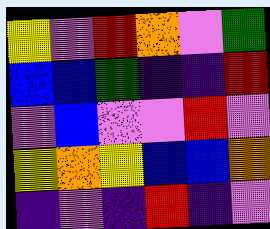[["yellow", "violet", "red", "orange", "violet", "green"], ["blue", "blue", "green", "indigo", "indigo", "red"], ["violet", "blue", "violet", "violet", "red", "violet"], ["yellow", "orange", "yellow", "blue", "blue", "orange"], ["indigo", "violet", "indigo", "red", "indigo", "violet"]]